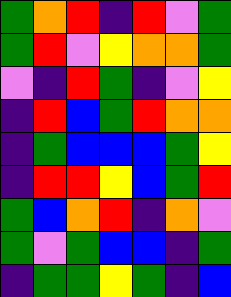[["green", "orange", "red", "indigo", "red", "violet", "green"], ["green", "red", "violet", "yellow", "orange", "orange", "green"], ["violet", "indigo", "red", "green", "indigo", "violet", "yellow"], ["indigo", "red", "blue", "green", "red", "orange", "orange"], ["indigo", "green", "blue", "blue", "blue", "green", "yellow"], ["indigo", "red", "red", "yellow", "blue", "green", "red"], ["green", "blue", "orange", "red", "indigo", "orange", "violet"], ["green", "violet", "green", "blue", "blue", "indigo", "green"], ["indigo", "green", "green", "yellow", "green", "indigo", "blue"]]